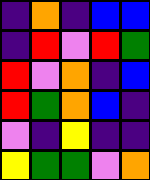[["indigo", "orange", "indigo", "blue", "blue"], ["indigo", "red", "violet", "red", "green"], ["red", "violet", "orange", "indigo", "blue"], ["red", "green", "orange", "blue", "indigo"], ["violet", "indigo", "yellow", "indigo", "indigo"], ["yellow", "green", "green", "violet", "orange"]]